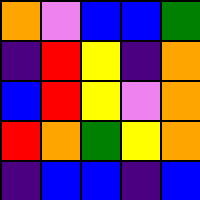[["orange", "violet", "blue", "blue", "green"], ["indigo", "red", "yellow", "indigo", "orange"], ["blue", "red", "yellow", "violet", "orange"], ["red", "orange", "green", "yellow", "orange"], ["indigo", "blue", "blue", "indigo", "blue"]]